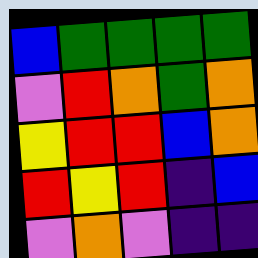[["blue", "green", "green", "green", "green"], ["violet", "red", "orange", "green", "orange"], ["yellow", "red", "red", "blue", "orange"], ["red", "yellow", "red", "indigo", "blue"], ["violet", "orange", "violet", "indigo", "indigo"]]